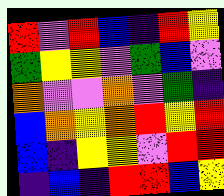[["red", "violet", "red", "blue", "indigo", "red", "yellow"], ["green", "yellow", "yellow", "violet", "green", "blue", "violet"], ["orange", "violet", "violet", "orange", "violet", "green", "indigo"], ["blue", "orange", "yellow", "orange", "red", "yellow", "red"], ["blue", "indigo", "yellow", "yellow", "violet", "red", "red"], ["indigo", "blue", "indigo", "red", "red", "blue", "yellow"]]